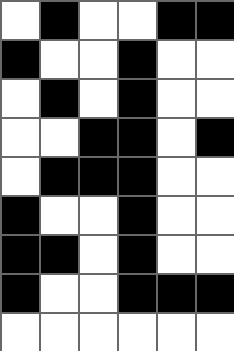[["white", "black", "white", "white", "black", "black"], ["black", "white", "white", "black", "white", "white"], ["white", "black", "white", "black", "white", "white"], ["white", "white", "black", "black", "white", "black"], ["white", "black", "black", "black", "white", "white"], ["black", "white", "white", "black", "white", "white"], ["black", "black", "white", "black", "white", "white"], ["black", "white", "white", "black", "black", "black"], ["white", "white", "white", "white", "white", "white"]]